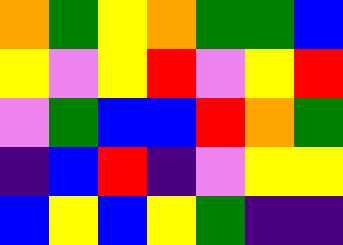[["orange", "green", "yellow", "orange", "green", "green", "blue"], ["yellow", "violet", "yellow", "red", "violet", "yellow", "red"], ["violet", "green", "blue", "blue", "red", "orange", "green"], ["indigo", "blue", "red", "indigo", "violet", "yellow", "yellow"], ["blue", "yellow", "blue", "yellow", "green", "indigo", "indigo"]]